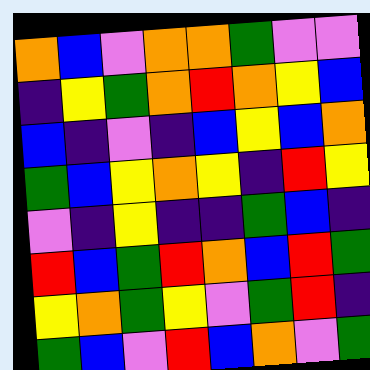[["orange", "blue", "violet", "orange", "orange", "green", "violet", "violet"], ["indigo", "yellow", "green", "orange", "red", "orange", "yellow", "blue"], ["blue", "indigo", "violet", "indigo", "blue", "yellow", "blue", "orange"], ["green", "blue", "yellow", "orange", "yellow", "indigo", "red", "yellow"], ["violet", "indigo", "yellow", "indigo", "indigo", "green", "blue", "indigo"], ["red", "blue", "green", "red", "orange", "blue", "red", "green"], ["yellow", "orange", "green", "yellow", "violet", "green", "red", "indigo"], ["green", "blue", "violet", "red", "blue", "orange", "violet", "green"]]